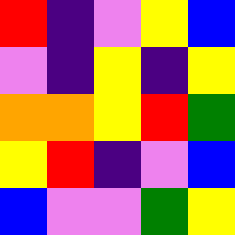[["red", "indigo", "violet", "yellow", "blue"], ["violet", "indigo", "yellow", "indigo", "yellow"], ["orange", "orange", "yellow", "red", "green"], ["yellow", "red", "indigo", "violet", "blue"], ["blue", "violet", "violet", "green", "yellow"]]